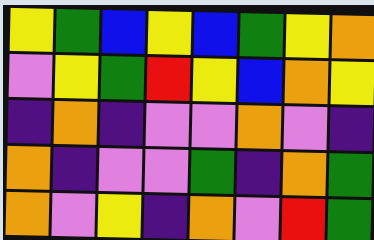[["yellow", "green", "blue", "yellow", "blue", "green", "yellow", "orange"], ["violet", "yellow", "green", "red", "yellow", "blue", "orange", "yellow"], ["indigo", "orange", "indigo", "violet", "violet", "orange", "violet", "indigo"], ["orange", "indigo", "violet", "violet", "green", "indigo", "orange", "green"], ["orange", "violet", "yellow", "indigo", "orange", "violet", "red", "green"]]